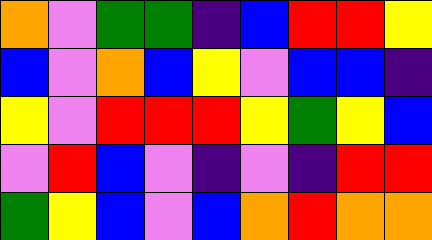[["orange", "violet", "green", "green", "indigo", "blue", "red", "red", "yellow"], ["blue", "violet", "orange", "blue", "yellow", "violet", "blue", "blue", "indigo"], ["yellow", "violet", "red", "red", "red", "yellow", "green", "yellow", "blue"], ["violet", "red", "blue", "violet", "indigo", "violet", "indigo", "red", "red"], ["green", "yellow", "blue", "violet", "blue", "orange", "red", "orange", "orange"]]